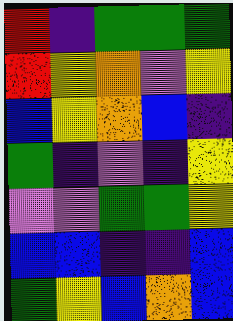[["red", "indigo", "green", "green", "green"], ["red", "yellow", "orange", "violet", "yellow"], ["blue", "yellow", "orange", "blue", "indigo"], ["green", "indigo", "violet", "indigo", "yellow"], ["violet", "violet", "green", "green", "yellow"], ["blue", "blue", "indigo", "indigo", "blue"], ["green", "yellow", "blue", "orange", "blue"]]